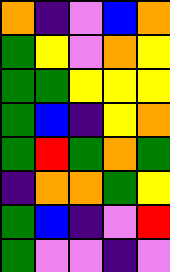[["orange", "indigo", "violet", "blue", "orange"], ["green", "yellow", "violet", "orange", "yellow"], ["green", "green", "yellow", "yellow", "yellow"], ["green", "blue", "indigo", "yellow", "orange"], ["green", "red", "green", "orange", "green"], ["indigo", "orange", "orange", "green", "yellow"], ["green", "blue", "indigo", "violet", "red"], ["green", "violet", "violet", "indigo", "violet"]]